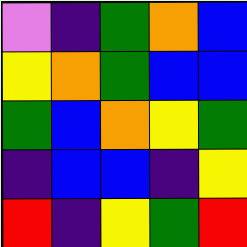[["violet", "indigo", "green", "orange", "blue"], ["yellow", "orange", "green", "blue", "blue"], ["green", "blue", "orange", "yellow", "green"], ["indigo", "blue", "blue", "indigo", "yellow"], ["red", "indigo", "yellow", "green", "red"]]